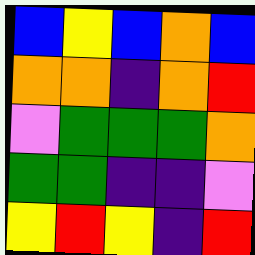[["blue", "yellow", "blue", "orange", "blue"], ["orange", "orange", "indigo", "orange", "red"], ["violet", "green", "green", "green", "orange"], ["green", "green", "indigo", "indigo", "violet"], ["yellow", "red", "yellow", "indigo", "red"]]